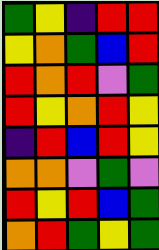[["green", "yellow", "indigo", "red", "red"], ["yellow", "orange", "green", "blue", "red"], ["red", "orange", "red", "violet", "green"], ["red", "yellow", "orange", "red", "yellow"], ["indigo", "red", "blue", "red", "yellow"], ["orange", "orange", "violet", "green", "violet"], ["red", "yellow", "red", "blue", "green"], ["orange", "red", "green", "yellow", "green"]]